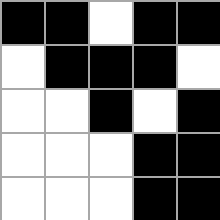[["black", "black", "white", "black", "black"], ["white", "black", "black", "black", "white"], ["white", "white", "black", "white", "black"], ["white", "white", "white", "black", "black"], ["white", "white", "white", "black", "black"]]